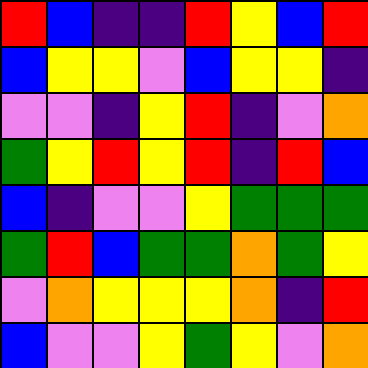[["red", "blue", "indigo", "indigo", "red", "yellow", "blue", "red"], ["blue", "yellow", "yellow", "violet", "blue", "yellow", "yellow", "indigo"], ["violet", "violet", "indigo", "yellow", "red", "indigo", "violet", "orange"], ["green", "yellow", "red", "yellow", "red", "indigo", "red", "blue"], ["blue", "indigo", "violet", "violet", "yellow", "green", "green", "green"], ["green", "red", "blue", "green", "green", "orange", "green", "yellow"], ["violet", "orange", "yellow", "yellow", "yellow", "orange", "indigo", "red"], ["blue", "violet", "violet", "yellow", "green", "yellow", "violet", "orange"]]